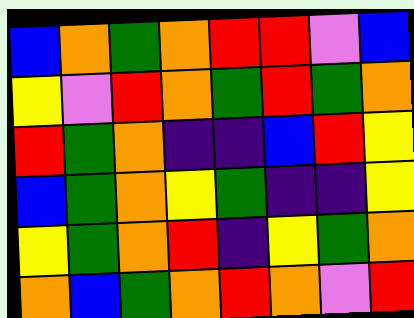[["blue", "orange", "green", "orange", "red", "red", "violet", "blue"], ["yellow", "violet", "red", "orange", "green", "red", "green", "orange"], ["red", "green", "orange", "indigo", "indigo", "blue", "red", "yellow"], ["blue", "green", "orange", "yellow", "green", "indigo", "indigo", "yellow"], ["yellow", "green", "orange", "red", "indigo", "yellow", "green", "orange"], ["orange", "blue", "green", "orange", "red", "orange", "violet", "red"]]